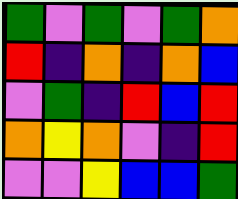[["green", "violet", "green", "violet", "green", "orange"], ["red", "indigo", "orange", "indigo", "orange", "blue"], ["violet", "green", "indigo", "red", "blue", "red"], ["orange", "yellow", "orange", "violet", "indigo", "red"], ["violet", "violet", "yellow", "blue", "blue", "green"]]